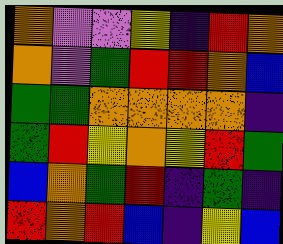[["orange", "violet", "violet", "yellow", "indigo", "red", "orange"], ["orange", "violet", "green", "red", "red", "orange", "blue"], ["green", "green", "orange", "orange", "orange", "orange", "indigo"], ["green", "red", "yellow", "orange", "yellow", "red", "green"], ["blue", "orange", "green", "red", "indigo", "green", "indigo"], ["red", "orange", "red", "blue", "indigo", "yellow", "blue"]]